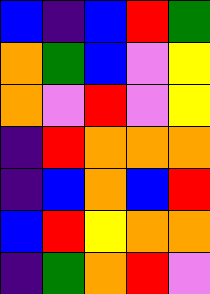[["blue", "indigo", "blue", "red", "green"], ["orange", "green", "blue", "violet", "yellow"], ["orange", "violet", "red", "violet", "yellow"], ["indigo", "red", "orange", "orange", "orange"], ["indigo", "blue", "orange", "blue", "red"], ["blue", "red", "yellow", "orange", "orange"], ["indigo", "green", "orange", "red", "violet"]]